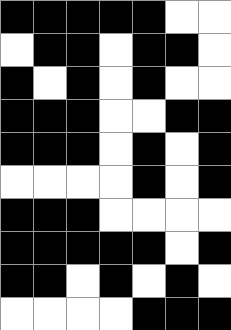[["black", "black", "black", "black", "black", "white", "white"], ["white", "black", "black", "white", "black", "black", "white"], ["black", "white", "black", "white", "black", "white", "white"], ["black", "black", "black", "white", "white", "black", "black"], ["black", "black", "black", "white", "black", "white", "black"], ["white", "white", "white", "white", "black", "white", "black"], ["black", "black", "black", "white", "white", "white", "white"], ["black", "black", "black", "black", "black", "white", "black"], ["black", "black", "white", "black", "white", "black", "white"], ["white", "white", "white", "white", "black", "black", "black"]]